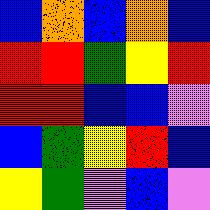[["blue", "orange", "blue", "orange", "blue"], ["red", "red", "green", "yellow", "red"], ["red", "red", "blue", "blue", "violet"], ["blue", "green", "yellow", "red", "blue"], ["yellow", "green", "violet", "blue", "violet"]]